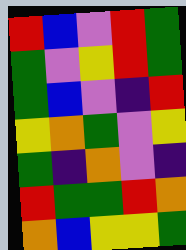[["red", "blue", "violet", "red", "green"], ["green", "violet", "yellow", "red", "green"], ["green", "blue", "violet", "indigo", "red"], ["yellow", "orange", "green", "violet", "yellow"], ["green", "indigo", "orange", "violet", "indigo"], ["red", "green", "green", "red", "orange"], ["orange", "blue", "yellow", "yellow", "green"]]